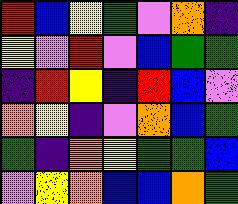[["red", "blue", "yellow", "green", "violet", "orange", "indigo"], ["yellow", "violet", "red", "violet", "blue", "green", "green"], ["indigo", "red", "yellow", "indigo", "red", "blue", "violet"], ["orange", "yellow", "indigo", "violet", "orange", "blue", "green"], ["green", "indigo", "orange", "yellow", "green", "green", "blue"], ["violet", "yellow", "orange", "blue", "blue", "orange", "green"]]